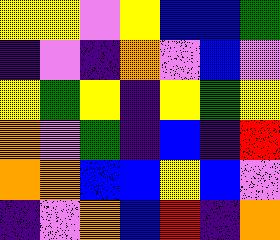[["yellow", "yellow", "violet", "yellow", "blue", "blue", "green"], ["indigo", "violet", "indigo", "orange", "violet", "blue", "violet"], ["yellow", "green", "yellow", "indigo", "yellow", "green", "yellow"], ["orange", "violet", "green", "indigo", "blue", "indigo", "red"], ["orange", "orange", "blue", "blue", "yellow", "blue", "violet"], ["indigo", "violet", "orange", "blue", "red", "indigo", "orange"]]